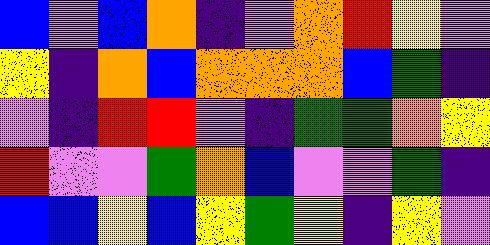[["blue", "violet", "blue", "orange", "indigo", "violet", "orange", "red", "yellow", "violet"], ["yellow", "indigo", "orange", "blue", "orange", "orange", "orange", "blue", "green", "indigo"], ["violet", "indigo", "red", "red", "violet", "indigo", "green", "green", "orange", "yellow"], ["red", "violet", "violet", "green", "orange", "blue", "violet", "violet", "green", "indigo"], ["blue", "blue", "yellow", "blue", "yellow", "green", "yellow", "indigo", "yellow", "violet"]]